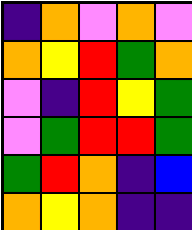[["indigo", "orange", "violet", "orange", "violet"], ["orange", "yellow", "red", "green", "orange"], ["violet", "indigo", "red", "yellow", "green"], ["violet", "green", "red", "red", "green"], ["green", "red", "orange", "indigo", "blue"], ["orange", "yellow", "orange", "indigo", "indigo"]]